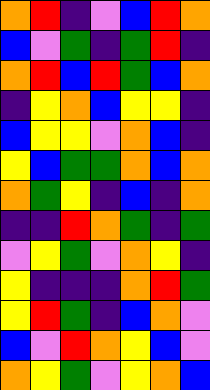[["orange", "red", "indigo", "violet", "blue", "red", "orange"], ["blue", "violet", "green", "indigo", "green", "red", "indigo"], ["orange", "red", "blue", "red", "green", "blue", "orange"], ["indigo", "yellow", "orange", "blue", "yellow", "yellow", "indigo"], ["blue", "yellow", "yellow", "violet", "orange", "blue", "indigo"], ["yellow", "blue", "green", "green", "orange", "blue", "orange"], ["orange", "green", "yellow", "indigo", "blue", "indigo", "orange"], ["indigo", "indigo", "red", "orange", "green", "indigo", "green"], ["violet", "yellow", "green", "violet", "orange", "yellow", "indigo"], ["yellow", "indigo", "indigo", "indigo", "orange", "red", "green"], ["yellow", "red", "green", "indigo", "blue", "orange", "violet"], ["blue", "violet", "red", "orange", "yellow", "blue", "violet"], ["orange", "yellow", "green", "violet", "yellow", "orange", "blue"]]